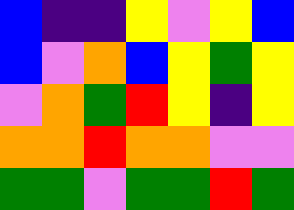[["blue", "indigo", "indigo", "yellow", "violet", "yellow", "blue"], ["blue", "violet", "orange", "blue", "yellow", "green", "yellow"], ["violet", "orange", "green", "red", "yellow", "indigo", "yellow"], ["orange", "orange", "red", "orange", "orange", "violet", "violet"], ["green", "green", "violet", "green", "green", "red", "green"]]